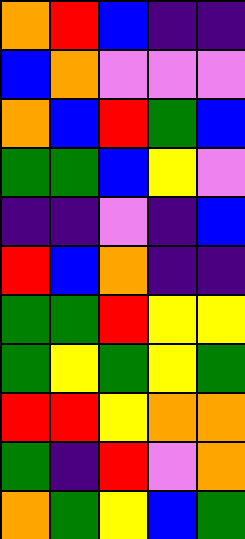[["orange", "red", "blue", "indigo", "indigo"], ["blue", "orange", "violet", "violet", "violet"], ["orange", "blue", "red", "green", "blue"], ["green", "green", "blue", "yellow", "violet"], ["indigo", "indigo", "violet", "indigo", "blue"], ["red", "blue", "orange", "indigo", "indigo"], ["green", "green", "red", "yellow", "yellow"], ["green", "yellow", "green", "yellow", "green"], ["red", "red", "yellow", "orange", "orange"], ["green", "indigo", "red", "violet", "orange"], ["orange", "green", "yellow", "blue", "green"]]